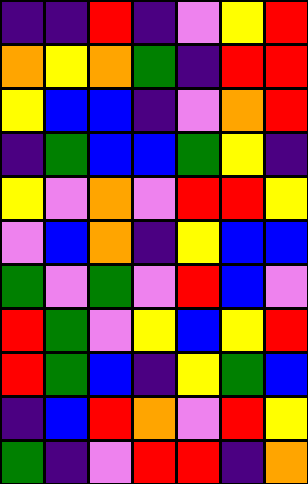[["indigo", "indigo", "red", "indigo", "violet", "yellow", "red"], ["orange", "yellow", "orange", "green", "indigo", "red", "red"], ["yellow", "blue", "blue", "indigo", "violet", "orange", "red"], ["indigo", "green", "blue", "blue", "green", "yellow", "indigo"], ["yellow", "violet", "orange", "violet", "red", "red", "yellow"], ["violet", "blue", "orange", "indigo", "yellow", "blue", "blue"], ["green", "violet", "green", "violet", "red", "blue", "violet"], ["red", "green", "violet", "yellow", "blue", "yellow", "red"], ["red", "green", "blue", "indigo", "yellow", "green", "blue"], ["indigo", "blue", "red", "orange", "violet", "red", "yellow"], ["green", "indigo", "violet", "red", "red", "indigo", "orange"]]